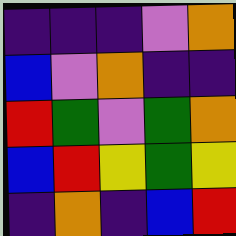[["indigo", "indigo", "indigo", "violet", "orange"], ["blue", "violet", "orange", "indigo", "indigo"], ["red", "green", "violet", "green", "orange"], ["blue", "red", "yellow", "green", "yellow"], ["indigo", "orange", "indigo", "blue", "red"]]